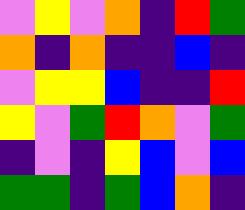[["violet", "yellow", "violet", "orange", "indigo", "red", "green"], ["orange", "indigo", "orange", "indigo", "indigo", "blue", "indigo"], ["violet", "yellow", "yellow", "blue", "indigo", "indigo", "red"], ["yellow", "violet", "green", "red", "orange", "violet", "green"], ["indigo", "violet", "indigo", "yellow", "blue", "violet", "blue"], ["green", "green", "indigo", "green", "blue", "orange", "indigo"]]